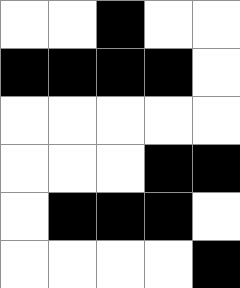[["white", "white", "black", "white", "white"], ["black", "black", "black", "black", "white"], ["white", "white", "white", "white", "white"], ["white", "white", "white", "black", "black"], ["white", "black", "black", "black", "white"], ["white", "white", "white", "white", "black"]]